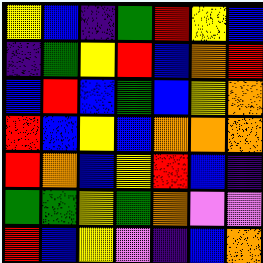[["yellow", "blue", "indigo", "green", "red", "yellow", "blue"], ["indigo", "green", "yellow", "red", "blue", "orange", "red"], ["blue", "red", "blue", "green", "blue", "yellow", "orange"], ["red", "blue", "yellow", "blue", "orange", "orange", "orange"], ["red", "orange", "blue", "yellow", "red", "blue", "indigo"], ["green", "green", "yellow", "green", "orange", "violet", "violet"], ["red", "blue", "yellow", "violet", "indigo", "blue", "orange"]]